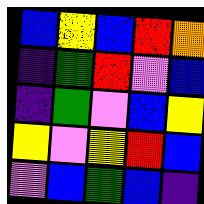[["blue", "yellow", "blue", "red", "orange"], ["indigo", "green", "red", "violet", "blue"], ["indigo", "green", "violet", "blue", "yellow"], ["yellow", "violet", "yellow", "red", "blue"], ["violet", "blue", "green", "blue", "indigo"]]